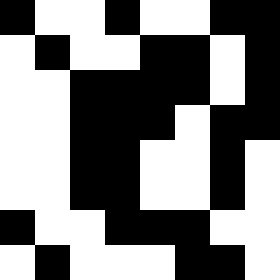[["black", "white", "white", "black", "white", "white", "black", "black"], ["white", "black", "white", "white", "black", "black", "white", "black"], ["white", "white", "black", "black", "black", "black", "white", "black"], ["white", "white", "black", "black", "black", "white", "black", "black"], ["white", "white", "black", "black", "white", "white", "black", "white"], ["white", "white", "black", "black", "white", "white", "black", "white"], ["black", "white", "white", "black", "black", "black", "white", "white"], ["white", "black", "white", "white", "white", "black", "black", "white"]]